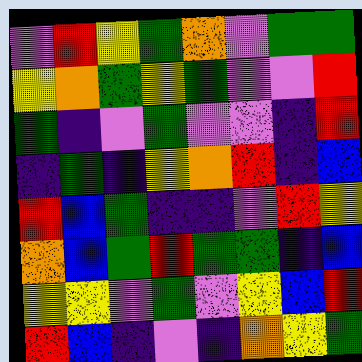[["violet", "red", "yellow", "green", "orange", "violet", "green", "green"], ["yellow", "orange", "green", "yellow", "green", "violet", "violet", "red"], ["green", "indigo", "violet", "green", "violet", "violet", "indigo", "red"], ["indigo", "green", "indigo", "yellow", "orange", "red", "indigo", "blue"], ["red", "blue", "green", "indigo", "indigo", "violet", "red", "yellow"], ["orange", "blue", "green", "red", "green", "green", "indigo", "blue"], ["yellow", "yellow", "violet", "green", "violet", "yellow", "blue", "red"], ["red", "blue", "indigo", "violet", "indigo", "orange", "yellow", "green"]]